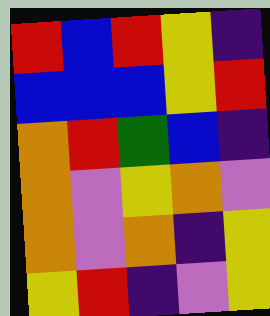[["red", "blue", "red", "yellow", "indigo"], ["blue", "blue", "blue", "yellow", "red"], ["orange", "red", "green", "blue", "indigo"], ["orange", "violet", "yellow", "orange", "violet"], ["orange", "violet", "orange", "indigo", "yellow"], ["yellow", "red", "indigo", "violet", "yellow"]]